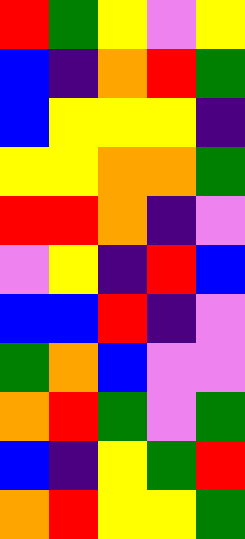[["red", "green", "yellow", "violet", "yellow"], ["blue", "indigo", "orange", "red", "green"], ["blue", "yellow", "yellow", "yellow", "indigo"], ["yellow", "yellow", "orange", "orange", "green"], ["red", "red", "orange", "indigo", "violet"], ["violet", "yellow", "indigo", "red", "blue"], ["blue", "blue", "red", "indigo", "violet"], ["green", "orange", "blue", "violet", "violet"], ["orange", "red", "green", "violet", "green"], ["blue", "indigo", "yellow", "green", "red"], ["orange", "red", "yellow", "yellow", "green"]]